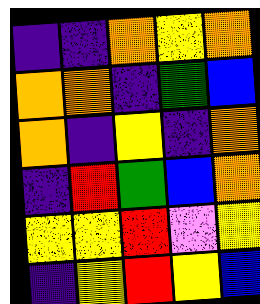[["indigo", "indigo", "orange", "yellow", "orange"], ["orange", "orange", "indigo", "green", "blue"], ["orange", "indigo", "yellow", "indigo", "orange"], ["indigo", "red", "green", "blue", "orange"], ["yellow", "yellow", "red", "violet", "yellow"], ["indigo", "yellow", "red", "yellow", "blue"]]